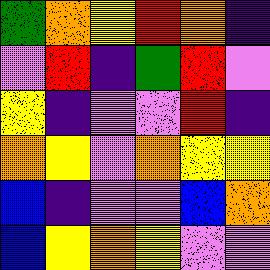[["green", "orange", "yellow", "red", "orange", "indigo"], ["violet", "red", "indigo", "green", "red", "violet"], ["yellow", "indigo", "violet", "violet", "red", "indigo"], ["orange", "yellow", "violet", "orange", "yellow", "yellow"], ["blue", "indigo", "violet", "violet", "blue", "orange"], ["blue", "yellow", "orange", "yellow", "violet", "violet"]]